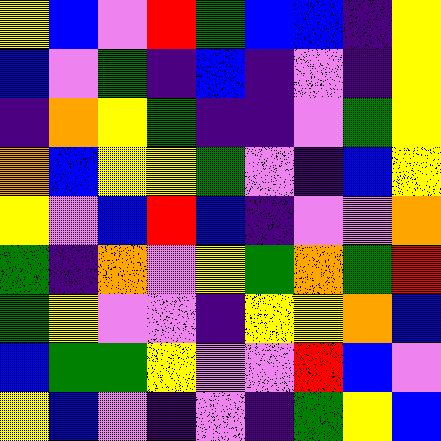[["yellow", "blue", "violet", "red", "green", "blue", "blue", "indigo", "yellow"], ["blue", "violet", "green", "indigo", "blue", "indigo", "violet", "indigo", "yellow"], ["indigo", "orange", "yellow", "green", "indigo", "indigo", "violet", "green", "yellow"], ["orange", "blue", "yellow", "yellow", "green", "violet", "indigo", "blue", "yellow"], ["yellow", "violet", "blue", "red", "blue", "indigo", "violet", "violet", "orange"], ["green", "indigo", "orange", "violet", "yellow", "green", "orange", "green", "red"], ["green", "yellow", "violet", "violet", "indigo", "yellow", "yellow", "orange", "blue"], ["blue", "green", "green", "yellow", "violet", "violet", "red", "blue", "violet"], ["yellow", "blue", "violet", "indigo", "violet", "indigo", "green", "yellow", "blue"]]